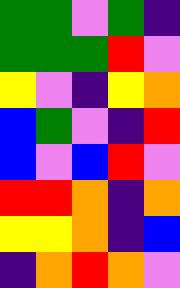[["green", "green", "violet", "green", "indigo"], ["green", "green", "green", "red", "violet"], ["yellow", "violet", "indigo", "yellow", "orange"], ["blue", "green", "violet", "indigo", "red"], ["blue", "violet", "blue", "red", "violet"], ["red", "red", "orange", "indigo", "orange"], ["yellow", "yellow", "orange", "indigo", "blue"], ["indigo", "orange", "red", "orange", "violet"]]